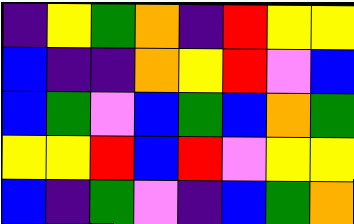[["indigo", "yellow", "green", "orange", "indigo", "red", "yellow", "yellow"], ["blue", "indigo", "indigo", "orange", "yellow", "red", "violet", "blue"], ["blue", "green", "violet", "blue", "green", "blue", "orange", "green"], ["yellow", "yellow", "red", "blue", "red", "violet", "yellow", "yellow"], ["blue", "indigo", "green", "violet", "indigo", "blue", "green", "orange"]]